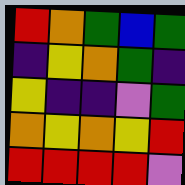[["red", "orange", "green", "blue", "green"], ["indigo", "yellow", "orange", "green", "indigo"], ["yellow", "indigo", "indigo", "violet", "green"], ["orange", "yellow", "orange", "yellow", "red"], ["red", "red", "red", "red", "violet"]]